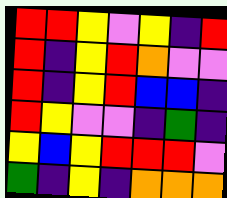[["red", "red", "yellow", "violet", "yellow", "indigo", "red"], ["red", "indigo", "yellow", "red", "orange", "violet", "violet"], ["red", "indigo", "yellow", "red", "blue", "blue", "indigo"], ["red", "yellow", "violet", "violet", "indigo", "green", "indigo"], ["yellow", "blue", "yellow", "red", "red", "red", "violet"], ["green", "indigo", "yellow", "indigo", "orange", "orange", "orange"]]